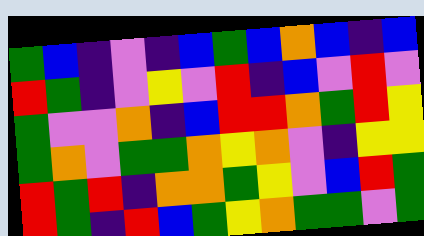[["green", "blue", "indigo", "violet", "indigo", "blue", "green", "blue", "orange", "blue", "indigo", "blue"], ["red", "green", "indigo", "violet", "yellow", "violet", "red", "indigo", "blue", "violet", "red", "violet"], ["green", "violet", "violet", "orange", "indigo", "blue", "red", "red", "orange", "green", "red", "yellow"], ["green", "orange", "violet", "green", "green", "orange", "yellow", "orange", "violet", "indigo", "yellow", "yellow"], ["red", "green", "red", "indigo", "orange", "orange", "green", "yellow", "violet", "blue", "red", "green"], ["red", "green", "indigo", "red", "blue", "green", "yellow", "orange", "green", "green", "violet", "green"]]